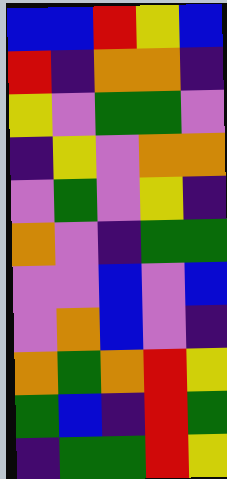[["blue", "blue", "red", "yellow", "blue"], ["red", "indigo", "orange", "orange", "indigo"], ["yellow", "violet", "green", "green", "violet"], ["indigo", "yellow", "violet", "orange", "orange"], ["violet", "green", "violet", "yellow", "indigo"], ["orange", "violet", "indigo", "green", "green"], ["violet", "violet", "blue", "violet", "blue"], ["violet", "orange", "blue", "violet", "indigo"], ["orange", "green", "orange", "red", "yellow"], ["green", "blue", "indigo", "red", "green"], ["indigo", "green", "green", "red", "yellow"]]